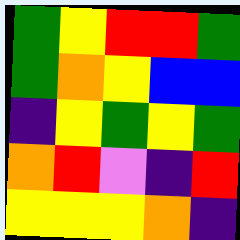[["green", "yellow", "red", "red", "green"], ["green", "orange", "yellow", "blue", "blue"], ["indigo", "yellow", "green", "yellow", "green"], ["orange", "red", "violet", "indigo", "red"], ["yellow", "yellow", "yellow", "orange", "indigo"]]